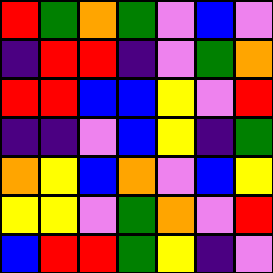[["red", "green", "orange", "green", "violet", "blue", "violet"], ["indigo", "red", "red", "indigo", "violet", "green", "orange"], ["red", "red", "blue", "blue", "yellow", "violet", "red"], ["indigo", "indigo", "violet", "blue", "yellow", "indigo", "green"], ["orange", "yellow", "blue", "orange", "violet", "blue", "yellow"], ["yellow", "yellow", "violet", "green", "orange", "violet", "red"], ["blue", "red", "red", "green", "yellow", "indigo", "violet"]]